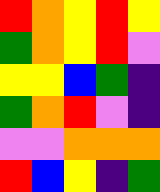[["red", "orange", "yellow", "red", "yellow"], ["green", "orange", "yellow", "red", "violet"], ["yellow", "yellow", "blue", "green", "indigo"], ["green", "orange", "red", "violet", "indigo"], ["violet", "violet", "orange", "orange", "orange"], ["red", "blue", "yellow", "indigo", "green"]]